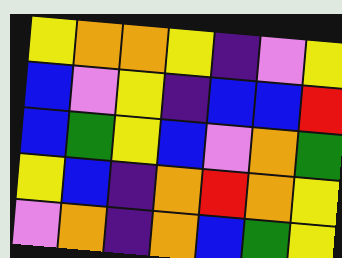[["yellow", "orange", "orange", "yellow", "indigo", "violet", "yellow"], ["blue", "violet", "yellow", "indigo", "blue", "blue", "red"], ["blue", "green", "yellow", "blue", "violet", "orange", "green"], ["yellow", "blue", "indigo", "orange", "red", "orange", "yellow"], ["violet", "orange", "indigo", "orange", "blue", "green", "yellow"]]